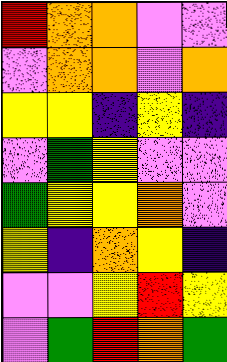[["red", "orange", "orange", "violet", "violet"], ["violet", "orange", "orange", "violet", "orange"], ["yellow", "yellow", "indigo", "yellow", "indigo"], ["violet", "green", "yellow", "violet", "violet"], ["green", "yellow", "yellow", "orange", "violet"], ["yellow", "indigo", "orange", "yellow", "indigo"], ["violet", "violet", "yellow", "red", "yellow"], ["violet", "green", "red", "orange", "green"]]